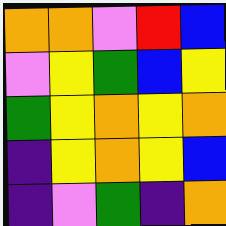[["orange", "orange", "violet", "red", "blue"], ["violet", "yellow", "green", "blue", "yellow"], ["green", "yellow", "orange", "yellow", "orange"], ["indigo", "yellow", "orange", "yellow", "blue"], ["indigo", "violet", "green", "indigo", "orange"]]